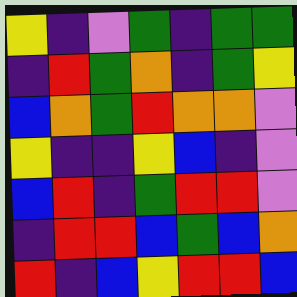[["yellow", "indigo", "violet", "green", "indigo", "green", "green"], ["indigo", "red", "green", "orange", "indigo", "green", "yellow"], ["blue", "orange", "green", "red", "orange", "orange", "violet"], ["yellow", "indigo", "indigo", "yellow", "blue", "indigo", "violet"], ["blue", "red", "indigo", "green", "red", "red", "violet"], ["indigo", "red", "red", "blue", "green", "blue", "orange"], ["red", "indigo", "blue", "yellow", "red", "red", "blue"]]